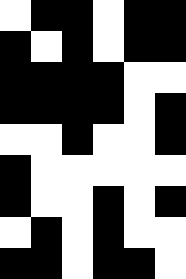[["white", "black", "black", "white", "black", "black"], ["black", "white", "black", "white", "black", "black"], ["black", "black", "black", "black", "white", "white"], ["black", "black", "black", "black", "white", "black"], ["white", "white", "black", "white", "white", "black"], ["black", "white", "white", "white", "white", "white"], ["black", "white", "white", "black", "white", "black"], ["white", "black", "white", "black", "white", "white"], ["black", "black", "white", "black", "black", "white"]]